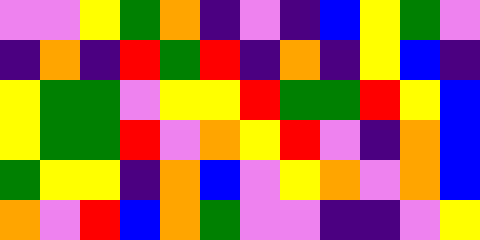[["violet", "violet", "yellow", "green", "orange", "indigo", "violet", "indigo", "blue", "yellow", "green", "violet"], ["indigo", "orange", "indigo", "red", "green", "red", "indigo", "orange", "indigo", "yellow", "blue", "indigo"], ["yellow", "green", "green", "violet", "yellow", "yellow", "red", "green", "green", "red", "yellow", "blue"], ["yellow", "green", "green", "red", "violet", "orange", "yellow", "red", "violet", "indigo", "orange", "blue"], ["green", "yellow", "yellow", "indigo", "orange", "blue", "violet", "yellow", "orange", "violet", "orange", "blue"], ["orange", "violet", "red", "blue", "orange", "green", "violet", "violet", "indigo", "indigo", "violet", "yellow"]]